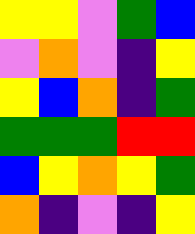[["yellow", "yellow", "violet", "green", "blue"], ["violet", "orange", "violet", "indigo", "yellow"], ["yellow", "blue", "orange", "indigo", "green"], ["green", "green", "green", "red", "red"], ["blue", "yellow", "orange", "yellow", "green"], ["orange", "indigo", "violet", "indigo", "yellow"]]